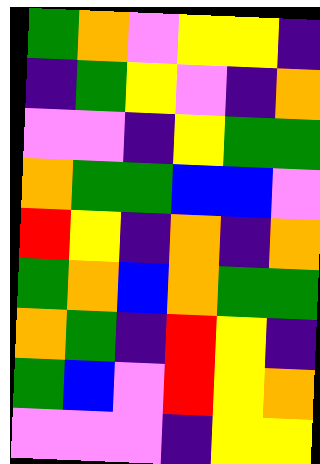[["green", "orange", "violet", "yellow", "yellow", "indigo"], ["indigo", "green", "yellow", "violet", "indigo", "orange"], ["violet", "violet", "indigo", "yellow", "green", "green"], ["orange", "green", "green", "blue", "blue", "violet"], ["red", "yellow", "indigo", "orange", "indigo", "orange"], ["green", "orange", "blue", "orange", "green", "green"], ["orange", "green", "indigo", "red", "yellow", "indigo"], ["green", "blue", "violet", "red", "yellow", "orange"], ["violet", "violet", "violet", "indigo", "yellow", "yellow"]]